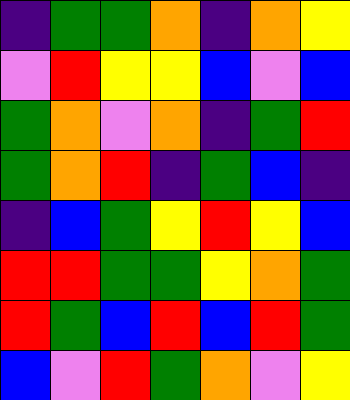[["indigo", "green", "green", "orange", "indigo", "orange", "yellow"], ["violet", "red", "yellow", "yellow", "blue", "violet", "blue"], ["green", "orange", "violet", "orange", "indigo", "green", "red"], ["green", "orange", "red", "indigo", "green", "blue", "indigo"], ["indigo", "blue", "green", "yellow", "red", "yellow", "blue"], ["red", "red", "green", "green", "yellow", "orange", "green"], ["red", "green", "blue", "red", "blue", "red", "green"], ["blue", "violet", "red", "green", "orange", "violet", "yellow"]]